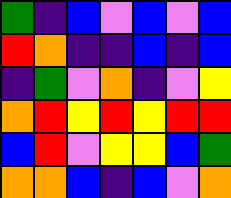[["green", "indigo", "blue", "violet", "blue", "violet", "blue"], ["red", "orange", "indigo", "indigo", "blue", "indigo", "blue"], ["indigo", "green", "violet", "orange", "indigo", "violet", "yellow"], ["orange", "red", "yellow", "red", "yellow", "red", "red"], ["blue", "red", "violet", "yellow", "yellow", "blue", "green"], ["orange", "orange", "blue", "indigo", "blue", "violet", "orange"]]